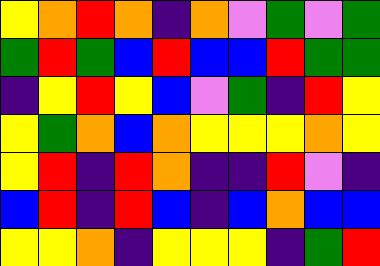[["yellow", "orange", "red", "orange", "indigo", "orange", "violet", "green", "violet", "green"], ["green", "red", "green", "blue", "red", "blue", "blue", "red", "green", "green"], ["indigo", "yellow", "red", "yellow", "blue", "violet", "green", "indigo", "red", "yellow"], ["yellow", "green", "orange", "blue", "orange", "yellow", "yellow", "yellow", "orange", "yellow"], ["yellow", "red", "indigo", "red", "orange", "indigo", "indigo", "red", "violet", "indigo"], ["blue", "red", "indigo", "red", "blue", "indigo", "blue", "orange", "blue", "blue"], ["yellow", "yellow", "orange", "indigo", "yellow", "yellow", "yellow", "indigo", "green", "red"]]